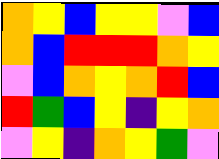[["orange", "yellow", "blue", "yellow", "yellow", "violet", "blue"], ["orange", "blue", "red", "red", "red", "orange", "yellow"], ["violet", "blue", "orange", "yellow", "orange", "red", "blue"], ["red", "green", "blue", "yellow", "indigo", "yellow", "orange"], ["violet", "yellow", "indigo", "orange", "yellow", "green", "violet"]]